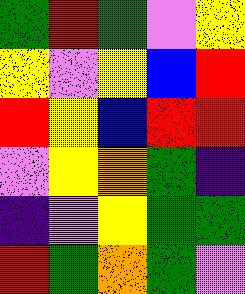[["green", "red", "green", "violet", "yellow"], ["yellow", "violet", "yellow", "blue", "red"], ["red", "yellow", "blue", "red", "red"], ["violet", "yellow", "orange", "green", "indigo"], ["indigo", "violet", "yellow", "green", "green"], ["red", "green", "orange", "green", "violet"]]